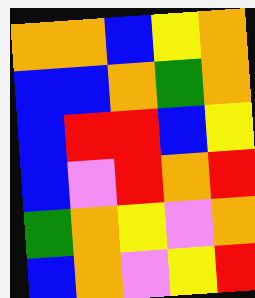[["orange", "orange", "blue", "yellow", "orange"], ["blue", "blue", "orange", "green", "orange"], ["blue", "red", "red", "blue", "yellow"], ["blue", "violet", "red", "orange", "red"], ["green", "orange", "yellow", "violet", "orange"], ["blue", "orange", "violet", "yellow", "red"]]